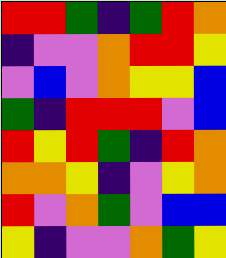[["red", "red", "green", "indigo", "green", "red", "orange"], ["indigo", "violet", "violet", "orange", "red", "red", "yellow"], ["violet", "blue", "violet", "orange", "yellow", "yellow", "blue"], ["green", "indigo", "red", "red", "red", "violet", "blue"], ["red", "yellow", "red", "green", "indigo", "red", "orange"], ["orange", "orange", "yellow", "indigo", "violet", "yellow", "orange"], ["red", "violet", "orange", "green", "violet", "blue", "blue"], ["yellow", "indigo", "violet", "violet", "orange", "green", "yellow"]]